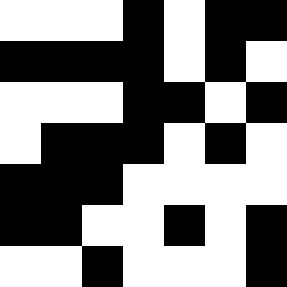[["white", "white", "white", "black", "white", "black", "black"], ["black", "black", "black", "black", "white", "black", "white"], ["white", "white", "white", "black", "black", "white", "black"], ["white", "black", "black", "black", "white", "black", "white"], ["black", "black", "black", "white", "white", "white", "white"], ["black", "black", "white", "white", "black", "white", "black"], ["white", "white", "black", "white", "white", "white", "black"]]